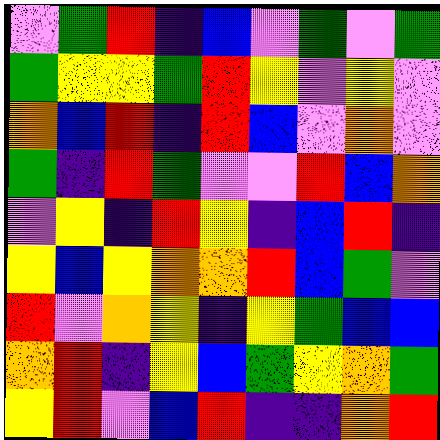[["violet", "green", "red", "indigo", "blue", "violet", "green", "violet", "green"], ["green", "yellow", "yellow", "green", "red", "yellow", "violet", "yellow", "violet"], ["orange", "blue", "red", "indigo", "red", "blue", "violet", "orange", "violet"], ["green", "indigo", "red", "green", "violet", "violet", "red", "blue", "orange"], ["violet", "yellow", "indigo", "red", "yellow", "indigo", "blue", "red", "indigo"], ["yellow", "blue", "yellow", "orange", "orange", "red", "blue", "green", "violet"], ["red", "violet", "orange", "yellow", "indigo", "yellow", "green", "blue", "blue"], ["orange", "red", "indigo", "yellow", "blue", "green", "yellow", "orange", "green"], ["yellow", "red", "violet", "blue", "red", "indigo", "indigo", "orange", "red"]]